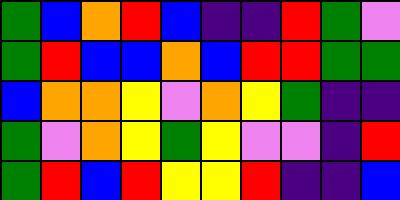[["green", "blue", "orange", "red", "blue", "indigo", "indigo", "red", "green", "violet"], ["green", "red", "blue", "blue", "orange", "blue", "red", "red", "green", "green"], ["blue", "orange", "orange", "yellow", "violet", "orange", "yellow", "green", "indigo", "indigo"], ["green", "violet", "orange", "yellow", "green", "yellow", "violet", "violet", "indigo", "red"], ["green", "red", "blue", "red", "yellow", "yellow", "red", "indigo", "indigo", "blue"]]